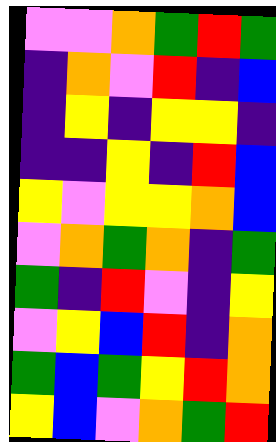[["violet", "violet", "orange", "green", "red", "green"], ["indigo", "orange", "violet", "red", "indigo", "blue"], ["indigo", "yellow", "indigo", "yellow", "yellow", "indigo"], ["indigo", "indigo", "yellow", "indigo", "red", "blue"], ["yellow", "violet", "yellow", "yellow", "orange", "blue"], ["violet", "orange", "green", "orange", "indigo", "green"], ["green", "indigo", "red", "violet", "indigo", "yellow"], ["violet", "yellow", "blue", "red", "indigo", "orange"], ["green", "blue", "green", "yellow", "red", "orange"], ["yellow", "blue", "violet", "orange", "green", "red"]]